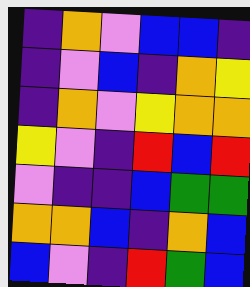[["indigo", "orange", "violet", "blue", "blue", "indigo"], ["indigo", "violet", "blue", "indigo", "orange", "yellow"], ["indigo", "orange", "violet", "yellow", "orange", "orange"], ["yellow", "violet", "indigo", "red", "blue", "red"], ["violet", "indigo", "indigo", "blue", "green", "green"], ["orange", "orange", "blue", "indigo", "orange", "blue"], ["blue", "violet", "indigo", "red", "green", "blue"]]